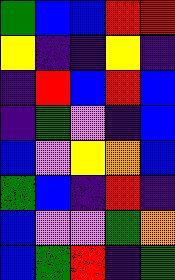[["green", "blue", "blue", "red", "red"], ["yellow", "indigo", "indigo", "yellow", "indigo"], ["indigo", "red", "blue", "red", "blue"], ["indigo", "green", "violet", "indigo", "blue"], ["blue", "violet", "yellow", "orange", "blue"], ["green", "blue", "indigo", "red", "indigo"], ["blue", "violet", "violet", "green", "orange"], ["blue", "green", "red", "indigo", "green"]]